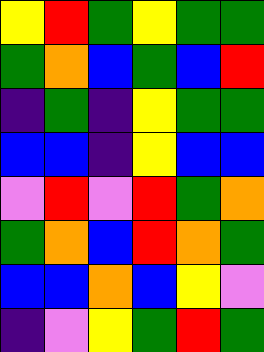[["yellow", "red", "green", "yellow", "green", "green"], ["green", "orange", "blue", "green", "blue", "red"], ["indigo", "green", "indigo", "yellow", "green", "green"], ["blue", "blue", "indigo", "yellow", "blue", "blue"], ["violet", "red", "violet", "red", "green", "orange"], ["green", "orange", "blue", "red", "orange", "green"], ["blue", "blue", "orange", "blue", "yellow", "violet"], ["indigo", "violet", "yellow", "green", "red", "green"]]